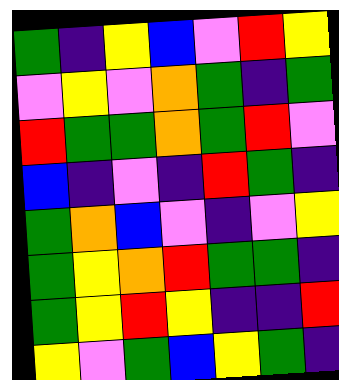[["green", "indigo", "yellow", "blue", "violet", "red", "yellow"], ["violet", "yellow", "violet", "orange", "green", "indigo", "green"], ["red", "green", "green", "orange", "green", "red", "violet"], ["blue", "indigo", "violet", "indigo", "red", "green", "indigo"], ["green", "orange", "blue", "violet", "indigo", "violet", "yellow"], ["green", "yellow", "orange", "red", "green", "green", "indigo"], ["green", "yellow", "red", "yellow", "indigo", "indigo", "red"], ["yellow", "violet", "green", "blue", "yellow", "green", "indigo"]]